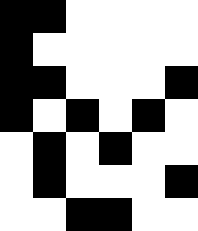[["black", "black", "white", "white", "white", "white"], ["black", "white", "white", "white", "white", "white"], ["black", "black", "white", "white", "white", "black"], ["black", "white", "black", "white", "black", "white"], ["white", "black", "white", "black", "white", "white"], ["white", "black", "white", "white", "white", "black"], ["white", "white", "black", "black", "white", "white"]]